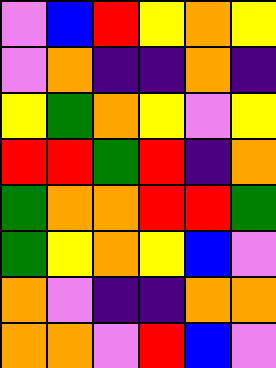[["violet", "blue", "red", "yellow", "orange", "yellow"], ["violet", "orange", "indigo", "indigo", "orange", "indigo"], ["yellow", "green", "orange", "yellow", "violet", "yellow"], ["red", "red", "green", "red", "indigo", "orange"], ["green", "orange", "orange", "red", "red", "green"], ["green", "yellow", "orange", "yellow", "blue", "violet"], ["orange", "violet", "indigo", "indigo", "orange", "orange"], ["orange", "orange", "violet", "red", "blue", "violet"]]